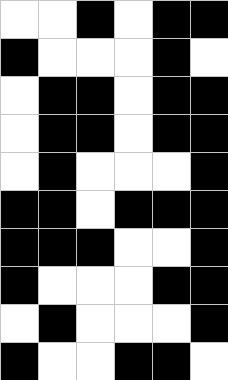[["white", "white", "black", "white", "black", "black"], ["black", "white", "white", "white", "black", "white"], ["white", "black", "black", "white", "black", "black"], ["white", "black", "black", "white", "black", "black"], ["white", "black", "white", "white", "white", "black"], ["black", "black", "white", "black", "black", "black"], ["black", "black", "black", "white", "white", "black"], ["black", "white", "white", "white", "black", "black"], ["white", "black", "white", "white", "white", "black"], ["black", "white", "white", "black", "black", "white"]]